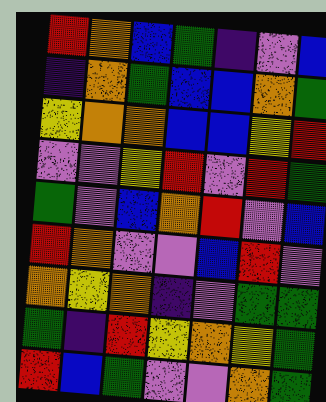[["red", "orange", "blue", "green", "indigo", "violet", "blue"], ["indigo", "orange", "green", "blue", "blue", "orange", "green"], ["yellow", "orange", "orange", "blue", "blue", "yellow", "red"], ["violet", "violet", "yellow", "red", "violet", "red", "green"], ["green", "violet", "blue", "orange", "red", "violet", "blue"], ["red", "orange", "violet", "violet", "blue", "red", "violet"], ["orange", "yellow", "orange", "indigo", "violet", "green", "green"], ["green", "indigo", "red", "yellow", "orange", "yellow", "green"], ["red", "blue", "green", "violet", "violet", "orange", "green"]]